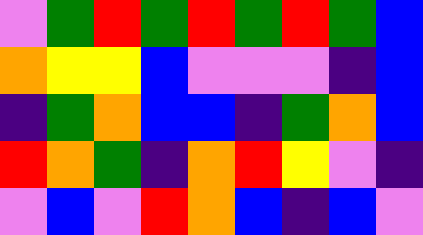[["violet", "green", "red", "green", "red", "green", "red", "green", "blue"], ["orange", "yellow", "yellow", "blue", "violet", "violet", "violet", "indigo", "blue"], ["indigo", "green", "orange", "blue", "blue", "indigo", "green", "orange", "blue"], ["red", "orange", "green", "indigo", "orange", "red", "yellow", "violet", "indigo"], ["violet", "blue", "violet", "red", "orange", "blue", "indigo", "blue", "violet"]]